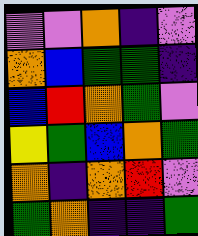[["violet", "violet", "orange", "indigo", "violet"], ["orange", "blue", "green", "green", "indigo"], ["blue", "red", "orange", "green", "violet"], ["yellow", "green", "blue", "orange", "green"], ["orange", "indigo", "orange", "red", "violet"], ["green", "orange", "indigo", "indigo", "green"]]